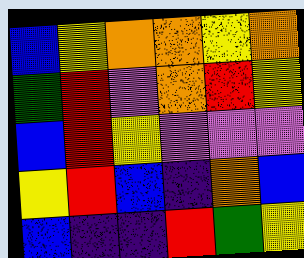[["blue", "yellow", "orange", "orange", "yellow", "orange"], ["green", "red", "violet", "orange", "red", "yellow"], ["blue", "red", "yellow", "violet", "violet", "violet"], ["yellow", "red", "blue", "indigo", "orange", "blue"], ["blue", "indigo", "indigo", "red", "green", "yellow"]]